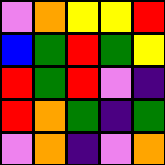[["violet", "orange", "yellow", "yellow", "red"], ["blue", "green", "red", "green", "yellow"], ["red", "green", "red", "violet", "indigo"], ["red", "orange", "green", "indigo", "green"], ["violet", "orange", "indigo", "violet", "orange"]]